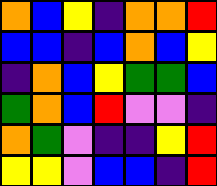[["orange", "blue", "yellow", "indigo", "orange", "orange", "red"], ["blue", "blue", "indigo", "blue", "orange", "blue", "yellow"], ["indigo", "orange", "blue", "yellow", "green", "green", "blue"], ["green", "orange", "blue", "red", "violet", "violet", "indigo"], ["orange", "green", "violet", "indigo", "indigo", "yellow", "red"], ["yellow", "yellow", "violet", "blue", "blue", "indigo", "red"]]